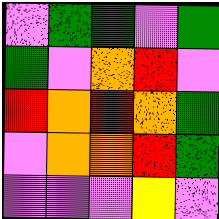[["violet", "green", "green", "violet", "green"], ["green", "violet", "orange", "red", "violet"], ["red", "orange", "red", "orange", "green"], ["violet", "orange", "orange", "red", "green"], ["violet", "violet", "violet", "yellow", "violet"]]